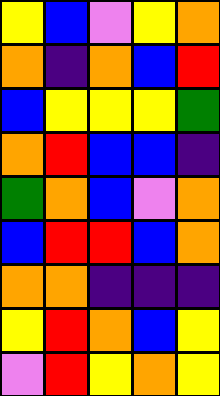[["yellow", "blue", "violet", "yellow", "orange"], ["orange", "indigo", "orange", "blue", "red"], ["blue", "yellow", "yellow", "yellow", "green"], ["orange", "red", "blue", "blue", "indigo"], ["green", "orange", "blue", "violet", "orange"], ["blue", "red", "red", "blue", "orange"], ["orange", "orange", "indigo", "indigo", "indigo"], ["yellow", "red", "orange", "blue", "yellow"], ["violet", "red", "yellow", "orange", "yellow"]]